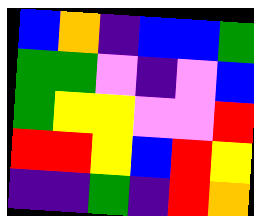[["blue", "orange", "indigo", "blue", "blue", "green"], ["green", "green", "violet", "indigo", "violet", "blue"], ["green", "yellow", "yellow", "violet", "violet", "red"], ["red", "red", "yellow", "blue", "red", "yellow"], ["indigo", "indigo", "green", "indigo", "red", "orange"]]